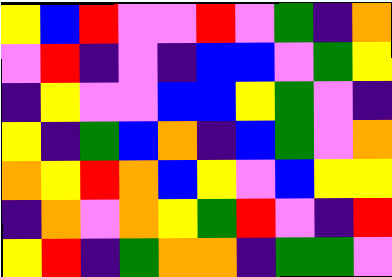[["yellow", "blue", "red", "violet", "violet", "red", "violet", "green", "indigo", "orange"], ["violet", "red", "indigo", "violet", "indigo", "blue", "blue", "violet", "green", "yellow"], ["indigo", "yellow", "violet", "violet", "blue", "blue", "yellow", "green", "violet", "indigo"], ["yellow", "indigo", "green", "blue", "orange", "indigo", "blue", "green", "violet", "orange"], ["orange", "yellow", "red", "orange", "blue", "yellow", "violet", "blue", "yellow", "yellow"], ["indigo", "orange", "violet", "orange", "yellow", "green", "red", "violet", "indigo", "red"], ["yellow", "red", "indigo", "green", "orange", "orange", "indigo", "green", "green", "violet"]]